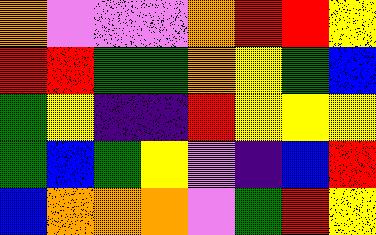[["orange", "violet", "violet", "violet", "orange", "red", "red", "yellow"], ["red", "red", "green", "green", "orange", "yellow", "green", "blue"], ["green", "yellow", "indigo", "indigo", "red", "yellow", "yellow", "yellow"], ["green", "blue", "green", "yellow", "violet", "indigo", "blue", "red"], ["blue", "orange", "orange", "orange", "violet", "green", "red", "yellow"]]